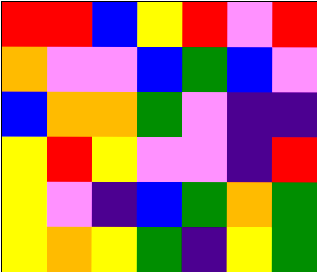[["red", "red", "blue", "yellow", "red", "violet", "red"], ["orange", "violet", "violet", "blue", "green", "blue", "violet"], ["blue", "orange", "orange", "green", "violet", "indigo", "indigo"], ["yellow", "red", "yellow", "violet", "violet", "indigo", "red"], ["yellow", "violet", "indigo", "blue", "green", "orange", "green"], ["yellow", "orange", "yellow", "green", "indigo", "yellow", "green"]]